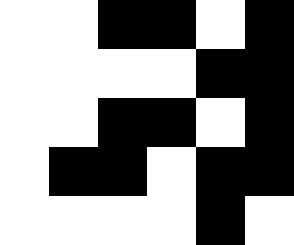[["white", "white", "black", "black", "white", "black"], ["white", "white", "white", "white", "black", "black"], ["white", "white", "black", "black", "white", "black"], ["white", "black", "black", "white", "black", "black"], ["white", "white", "white", "white", "black", "white"]]